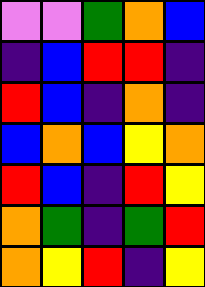[["violet", "violet", "green", "orange", "blue"], ["indigo", "blue", "red", "red", "indigo"], ["red", "blue", "indigo", "orange", "indigo"], ["blue", "orange", "blue", "yellow", "orange"], ["red", "blue", "indigo", "red", "yellow"], ["orange", "green", "indigo", "green", "red"], ["orange", "yellow", "red", "indigo", "yellow"]]